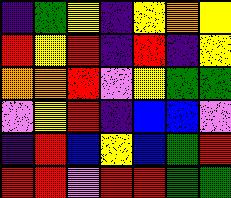[["indigo", "green", "yellow", "indigo", "yellow", "orange", "yellow"], ["red", "yellow", "red", "indigo", "red", "indigo", "yellow"], ["orange", "orange", "red", "violet", "yellow", "green", "green"], ["violet", "yellow", "red", "indigo", "blue", "blue", "violet"], ["indigo", "red", "blue", "yellow", "blue", "green", "red"], ["red", "red", "violet", "red", "red", "green", "green"]]